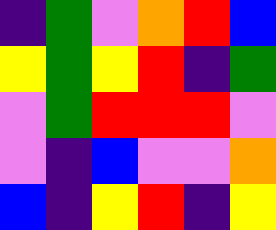[["indigo", "green", "violet", "orange", "red", "blue"], ["yellow", "green", "yellow", "red", "indigo", "green"], ["violet", "green", "red", "red", "red", "violet"], ["violet", "indigo", "blue", "violet", "violet", "orange"], ["blue", "indigo", "yellow", "red", "indigo", "yellow"]]